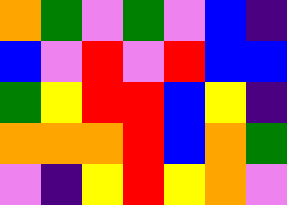[["orange", "green", "violet", "green", "violet", "blue", "indigo"], ["blue", "violet", "red", "violet", "red", "blue", "blue"], ["green", "yellow", "red", "red", "blue", "yellow", "indigo"], ["orange", "orange", "orange", "red", "blue", "orange", "green"], ["violet", "indigo", "yellow", "red", "yellow", "orange", "violet"]]